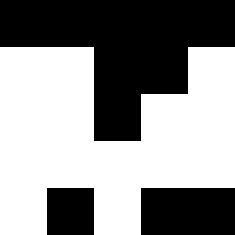[["black", "black", "black", "black", "black"], ["white", "white", "black", "black", "white"], ["white", "white", "black", "white", "white"], ["white", "white", "white", "white", "white"], ["white", "black", "white", "black", "black"]]